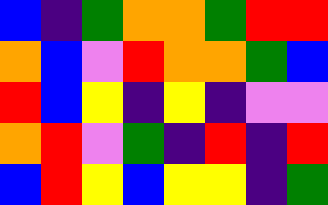[["blue", "indigo", "green", "orange", "orange", "green", "red", "red"], ["orange", "blue", "violet", "red", "orange", "orange", "green", "blue"], ["red", "blue", "yellow", "indigo", "yellow", "indigo", "violet", "violet"], ["orange", "red", "violet", "green", "indigo", "red", "indigo", "red"], ["blue", "red", "yellow", "blue", "yellow", "yellow", "indigo", "green"]]